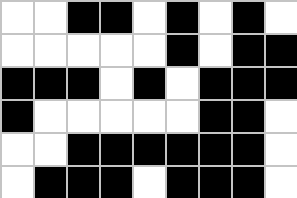[["white", "white", "black", "black", "white", "black", "white", "black", "white"], ["white", "white", "white", "white", "white", "black", "white", "black", "black"], ["black", "black", "black", "white", "black", "white", "black", "black", "black"], ["black", "white", "white", "white", "white", "white", "black", "black", "white"], ["white", "white", "black", "black", "black", "black", "black", "black", "white"], ["white", "black", "black", "black", "white", "black", "black", "black", "white"]]